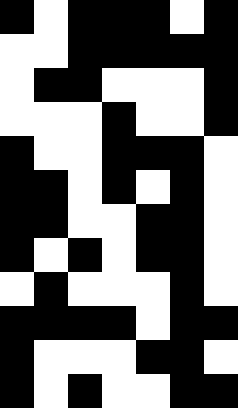[["black", "white", "black", "black", "black", "white", "black"], ["white", "white", "black", "black", "black", "black", "black"], ["white", "black", "black", "white", "white", "white", "black"], ["white", "white", "white", "black", "white", "white", "black"], ["black", "white", "white", "black", "black", "black", "white"], ["black", "black", "white", "black", "white", "black", "white"], ["black", "black", "white", "white", "black", "black", "white"], ["black", "white", "black", "white", "black", "black", "white"], ["white", "black", "white", "white", "white", "black", "white"], ["black", "black", "black", "black", "white", "black", "black"], ["black", "white", "white", "white", "black", "black", "white"], ["black", "white", "black", "white", "white", "black", "black"]]